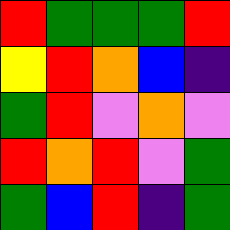[["red", "green", "green", "green", "red"], ["yellow", "red", "orange", "blue", "indigo"], ["green", "red", "violet", "orange", "violet"], ["red", "orange", "red", "violet", "green"], ["green", "blue", "red", "indigo", "green"]]